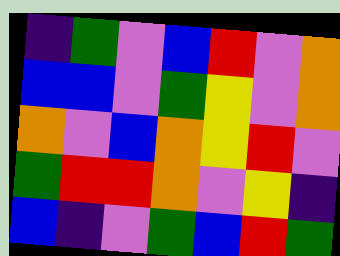[["indigo", "green", "violet", "blue", "red", "violet", "orange"], ["blue", "blue", "violet", "green", "yellow", "violet", "orange"], ["orange", "violet", "blue", "orange", "yellow", "red", "violet"], ["green", "red", "red", "orange", "violet", "yellow", "indigo"], ["blue", "indigo", "violet", "green", "blue", "red", "green"]]